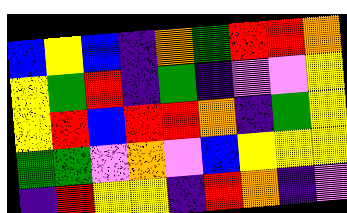[["blue", "yellow", "blue", "indigo", "orange", "green", "red", "red", "orange"], ["yellow", "green", "red", "indigo", "green", "indigo", "violet", "violet", "yellow"], ["yellow", "red", "blue", "red", "red", "orange", "indigo", "green", "yellow"], ["green", "green", "violet", "orange", "violet", "blue", "yellow", "yellow", "yellow"], ["indigo", "red", "yellow", "yellow", "indigo", "red", "orange", "indigo", "violet"]]